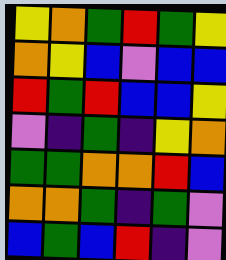[["yellow", "orange", "green", "red", "green", "yellow"], ["orange", "yellow", "blue", "violet", "blue", "blue"], ["red", "green", "red", "blue", "blue", "yellow"], ["violet", "indigo", "green", "indigo", "yellow", "orange"], ["green", "green", "orange", "orange", "red", "blue"], ["orange", "orange", "green", "indigo", "green", "violet"], ["blue", "green", "blue", "red", "indigo", "violet"]]